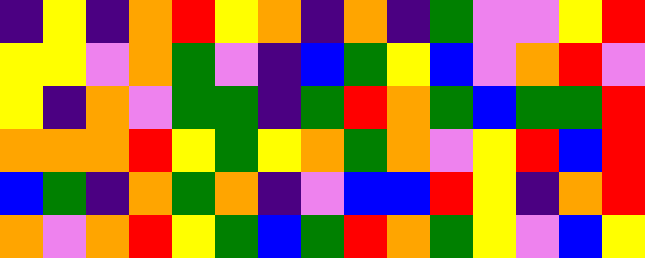[["indigo", "yellow", "indigo", "orange", "red", "yellow", "orange", "indigo", "orange", "indigo", "green", "violet", "violet", "yellow", "red"], ["yellow", "yellow", "violet", "orange", "green", "violet", "indigo", "blue", "green", "yellow", "blue", "violet", "orange", "red", "violet"], ["yellow", "indigo", "orange", "violet", "green", "green", "indigo", "green", "red", "orange", "green", "blue", "green", "green", "red"], ["orange", "orange", "orange", "red", "yellow", "green", "yellow", "orange", "green", "orange", "violet", "yellow", "red", "blue", "red"], ["blue", "green", "indigo", "orange", "green", "orange", "indigo", "violet", "blue", "blue", "red", "yellow", "indigo", "orange", "red"], ["orange", "violet", "orange", "red", "yellow", "green", "blue", "green", "red", "orange", "green", "yellow", "violet", "blue", "yellow"]]